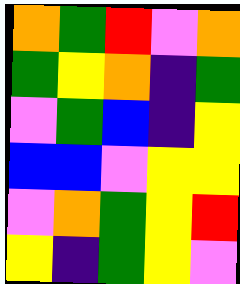[["orange", "green", "red", "violet", "orange"], ["green", "yellow", "orange", "indigo", "green"], ["violet", "green", "blue", "indigo", "yellow"], ["blue", "blue", "violet", "yellow", "yellow"], ["violet", "orange", "green", "yellow", "red"], ["yellow", "indigo", "green", "yellow", "violet"]]